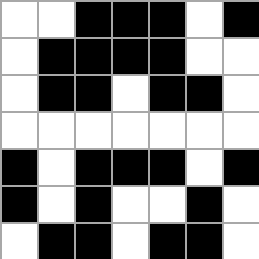[["white", "white", "black", "black", "black", "white", "black"], ["white", "black", "black", "black", "black", "white", "white"], ["white", "black", "black", "white", "black", "black", "white"], ["white", "white", "white", "white", "white", "white", "white"], ["black", "white", "black", "black", "black", "white", "black"], ["black", "white", "black", "white", "white", "black", "white"], ["white", "black", "black", "white", "black", "black", "white"]]